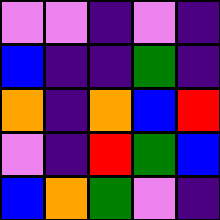[["violet", "violet", "indigo", "violet", "indigo"], ["blue", "indigo", "indigo", "green", "indigo"], ["orange", "indigo", "orange", "blue", "red"], ["violet", "indigo", "red", "green", "blue"], ["blue", "orange", "green", "violet", "indigo"]]